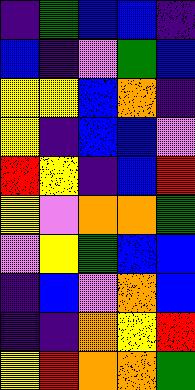[["indigo", "green", "blue", "blue", "indigo"], ["blue", "indigo", "violet", "green", "blue"], ["yellow", "yellow", "blue", "orange", "indigo"], ["yellow", "indigo", "blue", "blue", "violet"], ["red", "yellow", "indigo", "blue", "red"], ["yellow", "violet", "orange", "orange", "green"], ["violet", "yellow", "green", "blue", "blue"], ["indigo", "blue", "violet", "orange", "blue"], ["indigo", "indigo", "orange", "yellow", "red"], ["yellow", "red", "orange", "orange", "green"]]